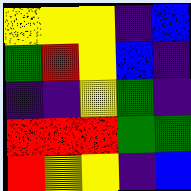[["yellow", "yellow", "yellow", "indigo", "blue"], ["green", "red", "yellow", "blue", "indigo"], ["indigo", "indigo", "yellow", "green", "indigo"], ["red", "red", "red", "green", "green"], ["red", "yellow", "yellow", "indigo", "blue"]]